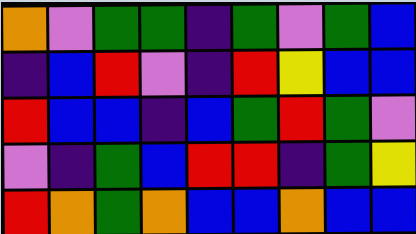[["orange", "violet", "green", "green", "indigo", "green", "violet", "green", "blue"], ["indigo", "blue", "red", "violet", "indigo", "red", "yellow", "blue", "blue"], ["red", "blue", "blue", "indigo", "blue", "green", "red", "green", "violet"], ["violet", "indigo", "green", "blue", "red", "red", "indigo", "green", "yellow"], ["red", "orange", "green", "orange", "blue", "blue", "orange", "blue", "blue"]]